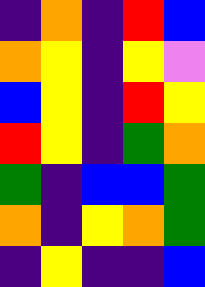[["indigo", "orange", "indigo", "red", "blue"], ["orange", "yellow", "indigo", "yellow", "violet"], ["blue", "yellow", "indigo", "red", "yellow"], ["red", "yellow", "indigo", "green", "orange"], ["green", "indigo", "blue", "blue", "green"], ["orange", "indigo", "yellow", "orange", "green"], ["indigo", "yellow", "indigo", "indigo", "blue"]]